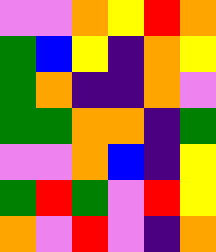[["violet", "violet", "orange", "yellow", "red", "orange"], ["green", "blue", "yellow", "indigo", "orange", "yellow"], ["green", "orange", "indigo", "indigo", "orange", "violet"], ["green", "green", "orange", "orange", "indigo", "green"], ["violet", "violet", "orange", "blue", "indigo", "yellow"], ["green", "red", "green", "violet", "red", "yellow"], ["orange", "violet", "red", "violet", "indigo", "orange"]]